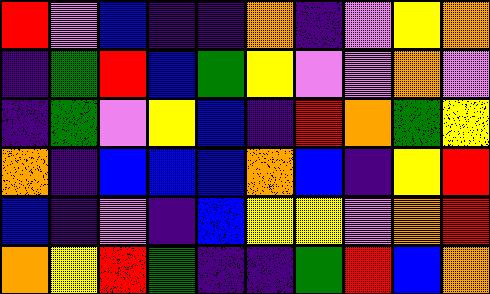[["red", "violet", "blue", "indigo", "indigo", "orange", "indigo", "violet", "yellow", "orange"], ["indigo", "green", "red", "blue", "green", "yellow", "violet", "violet", "orange", "violet"], ["indigo", "green", "violet", "yellow", "blue", "indigo", "red", "orange", "green", "yellow"], ["orange", "indigo", "blue", "blue", "blue", "orange", "blue", "indigo", "yellow", "red"], ["blue", "indigo", "violet", "indigo", "blue", "yellow", "yellow", "violet", "orange", "red"], ["orange", "yellow", "red", "green", "indigo", "indigo", "green", "red", "blue", "orange"]]